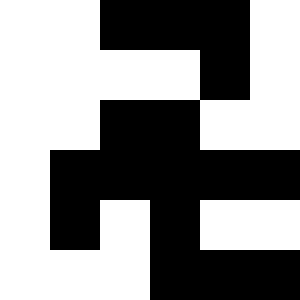[["white", "white", "black", "black", "black", "white"], ["white", "white", "white", "white", "black", "white"], ["white", "white", "black", "black", "white", "white"], ["white", "black", "black", "black", "black", "black"], ["white", "black", "white", "black", "white", "white"], ["white", "white", "white", "black", "black", "black"]]